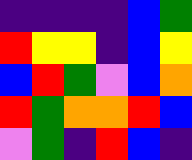[["indigo", "indigo", "indigo", "indigo", "blue", "green"], ["red", "yellow", "yellow", "indigo", "blue", "yellow"], ["blue", "red", "green", "violet", "blue", "orange"], ["red", "green", "orange", "orange", "red", "blue"], ["violet", "green", "indigo", "red", "blue", "indigo"]]